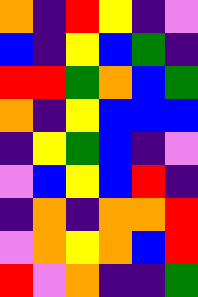[["orange", "indigo", "red", "yellow", "indigo", "violet"], ["blue", "indigo", "yellow", "blue", "green", "indigo"], ["red", "red", "green", "orange", "blue", "green"], ["orange", "indigo", "yellow", "blue", "blue", "blue"], ["indigo", "yellow", "green", "blue", "indigo", "violet"], ["violet", "blue", "yellow", "blue", "red", "indigo"], ["indigo", "orange", "indigo", "orange", "orange", "red"], ["violet", "orange", "yellow", "orange", "blue", "red"], ["red", "violet", "orange", "indigo", "indigo", "green"]]